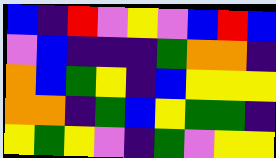[["blue", "indigo", "red", "violet", "yellow", "violet", "blue", "red", "blue"], ["violet", "blue", "indigo", "indigo", "indigo", "green", "orange", "orange", "indigo"], ["orange", "blue", "green", "yellow", "indigo", "blue", "yellow", "yellow", "yellow"], ["orange", "orange", "indigo", "green", "blue", "yellow", "green", "green", "indigo"], ["yellow", "green", "yellow", "violet", "indigo", "green", "violet", "yellow", "yellow"]]